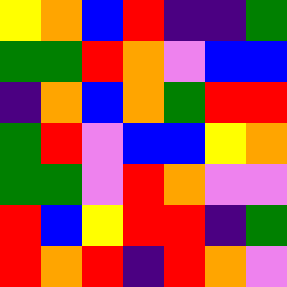[["yellow", "orange", "blue", "red", "indigo", "indigo", "green"], ["green", "green", "red", "orange", "violet", "blue", "blue"], ["indigo", "orange", "blue", "orange", "green", "red", "red"], ["green", "red", "violet", "blue", "blue", "yellow", "orange"], ["green", "green", "violet", "red", "orange", "violet", "violet"], ["red", "blue", "yellow", "red", "red", "indigo", "green"], ["red", "orange", "red", "indigo", "red", "orange", "violet"]]